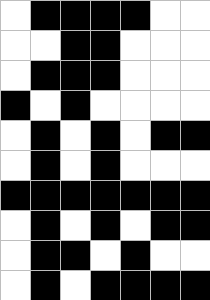[["white", "black", "black", "black", "black", "white", "white"], ["white", "white", "black", "black", "white", "white", "white"], ["white", "black", "black", "black", "white", "white", "white"], ["black", "white", "black", "white", "white", "white", "white"], ["white", "black", "white", "black", "white", "black", "black"], ["white", "black", "white", "black", "white", "white", "white"], ["black", "black", "black", "black", "black", "black", "black"], ["white", "black", "white", "black", "white", "black", "black"], ["white", "black", "black", "white", "black", "white", "white"], ["white", "black", "white", "black", "black", "black", "black"]]